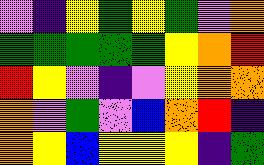[["violet", "indigo", "yellow", "green", "yellow", "green", "violet", "orange"], ["green", "green", "green", "green", "green", "yellow", "orange", "red"], ["red", "yellow", "violet", "indigo", "violet", "yellow", "orange", "orange"], ["orange", "violet", "green", "violet", "blue", "orange", "red", "indigo"], ["orange", "yellow", "blue", "yellow", "yellow", "yellow", "indigo", "green"]]